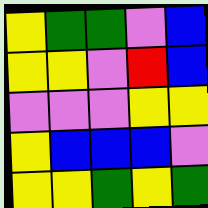[["yellow", "green", "green", "violet", "blue"], ["yellow", "yellow", "violet", "red", "blue"], ["violet", "violet", "violet", "yellow", "yellow"], ["yellow", "blue", "blue", "blue", "violet"], ["yellow", "yellow", "green", "yellow", "green"]]